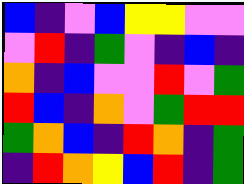[["blue", "indigo", "violet", "blue", "yellow", "yellow", "violet", "violet"], ["violet", "red", "indigo", "green", "violet", "indigo", "blue", "indigo"], ["orange", "indigo", "blue", "violet", "violet", "red", "violet", "green"], ["red", "blue", "indigo", "orange", "violet", "green", "red", "red"], ["green", "orange", "blue", "indigo", "red", "orange", "indigo", "green"], ["indigo", "red", "orange", "yellow", "blue", "red", "indigo", "green"]]